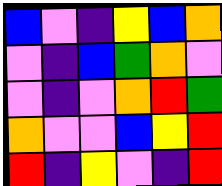[["blue", "violet", "indigo", "yellow", "blue", "orange"], ["violet", "indigo", "blue", "green", "orange", "violet"], ["violet", "indigo", "violet", "orange", "red", "green"], ["orange", "violet", "violet", "blue", "yellow", "red"], ["red", "indigo", "yellow", "violet", "indigo", "red"]]